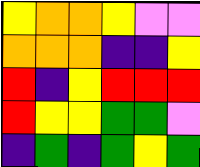[["yellow", "orange", "orange", "yellow", "violet", "violet"], ["orange", "orange", "orange", "indigo", "indigo", "yellow"], ["red", "indigo", "yellow", "red", "red", "red"], ["red", "yellow", "yellow", "green", "green", "violet"], ["indigo", "green", "indigo", "green", "yellow", "green"]]